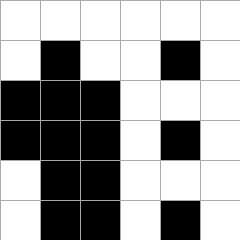[["white", "white", "white", "white", "white", "white"], ["white", "black", "white", "white", "black", "white"], ["black", "black", "black", "white", "white", "white"], ["black", "black", "black", "white", "black", "white"], ["white", "black", "black", "white", "white", "white"], ["white", "black", "black", "white", "black", "white"]]